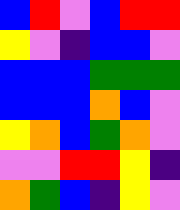[["blue", "red", "violet", "blue", "red", "red"], ["yellow", "violet", "indigo", "blue", "blue", "violet"], ["blue", "blue", "blue", "green", "green", "green"], ["blue", "blue", "blue", "orange", "blue", "violet"], ["yellow", "orange", "blue", "green", "orange", "violet"], ["violet", "violet", "red", "red", "yellow", "indigo"], ["orange", "green", "blue", "indigo", "yellow", "violet"]]